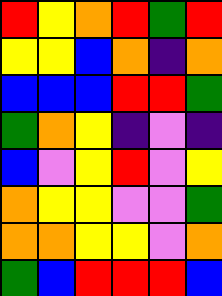[["red", "yellow", "orange", "red", "green", "red"], ["yellow", "yellow", "blue", "orange", "indigo", "orange"], ["blue", "blue", "blue", "red", "red", "green"], ["green", "orange", "yellow", "indigo", "violet", "indigo"], ["blue", "violet", "yellow", "red", "violet", "yellow"], ["orange", "yellow", "yellow", "violet", "violet", "green"], ["orange", "orange", "yellow", "yellow", "violet", "orange"], ["green", "blue", "red", "red", "red", "blue"]]